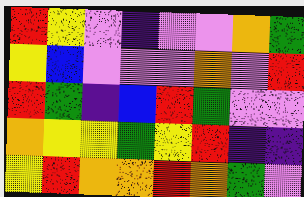[["red", "yellow", "violet", "indigo", "violet", "violet", "orange", "green"], ["yellow", "blue", "violet", "violet", "violet", "orange", "violet", "red"], ["red", "green", "indigo", "blue", "red", "green", "violet", "violet"], ["orange", "yellow", "yellow", "green", "yellow", "red", "indigo", "indigo"], ["yellow", "red", "orange", "orange", "red", "orange", "green", "violet"]]